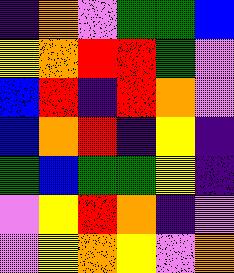[["indigo", "orange", "violet", "green", "green", "blue"], ["yellow", "orange", "red", "red", "green", "violet"], ["blue", "red", "indigo", "red", "orange", "violet"], ["blue", "orange", "red", "indigo", "yellow", "indigo"], ["green", "blue", "green", "green", "yellow", "indigo"], ["violet", "yellow", "red", "orange", "indigo", "violet"], ["violet", "yellow", "orange", "yellow", "violet", "orange"]]